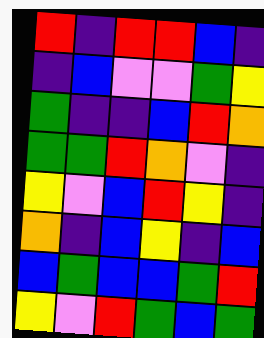[["red", "indigo", "red", "red", "blue", "indigo"], ["indigo", "blue", "violet", "violet", "green", "yellow"], ["green", "indigo", "indigo", "blue", "red", "orange"], ["green", "green", "red", "orange", "violet", "indigo"], ["yellow", "violet", "blue", "red", "yellow", "indigo"], ["orange", "indigo", "blue", "yellow", "indigo", "blue"], ["blue", "green", "blue", "blue", "green", "red"], ["yellow", "violet", "red", "green", "blue", "green"]]